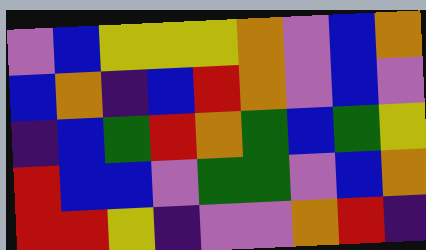[["violet", "blue", "yellow", "yellow", "yellow", "orange", "violet", "blue", "orange"], ["blue", "orange", "indigo", "blue", "red", "orange", "violet", "blue", "violet"], ["indigo", "blue", "green", "red", "orange", "green", "blue", "green", "yellow"], ["red", "blue", "blue", "violet", "green", "green", "violet", "blue", "orange"], ["red", "red", "yellow", "indigo", "violet", "violet", "orange", "red", "indigo"]]